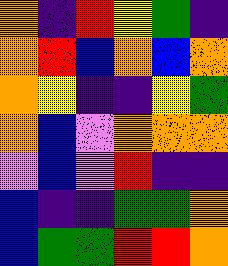[["orange", "indigo", "red", "yellow", "green", "indigo"], ["orange", "red", "blue", "orange", "blue", "orange"], ["orange", "yellow", "indigo", "indigo", "yellow", "green"], ["orange", "blue", "violet", "orange", "orange", "orange"], ["violet", "blue", "violet", "red", "indigo", "indigo"], ["blue", "indigo", "indigo", "green", "green", "orange"], ["blue", "green", "green", "red", "red", "orange"]]